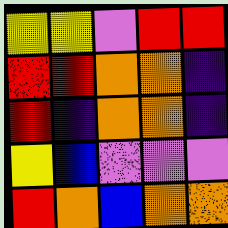[["yellow", "yellow", "violet", "red", "red"], ["red", "red", "orange", "orange", "indigo"], ["red", "indigo", "orange", "orange", "indigo"], ["yellow", "blue", "violet", "violet", "violet"], ["red", "orange", "blue", "orange", "orange"]]